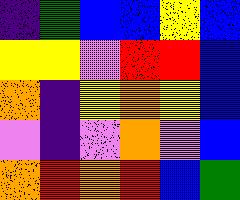[["indigo", "green", "blue", "blue", "yellow", "blue"], ["yellow", "yellow", "violet", "red", "red", "blue"], ["orange", "indigo", "yellow", "orange", "yellow", "blue"], ["violet", "indigo", "violet", "orange", "violet", "blue"], ["orange", "red", "orange", "red", "blue", "green"]]